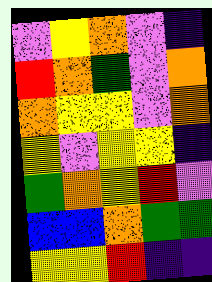[["violet", "yellow", "orange", "violet", "indigo"], ["red", "orange", "green", "violet", "orange"], ["orange", "yellow", "yellow", "violet", "orange"], ["yellow", "violet", "yellow", "yellow", "indigo"], ["green", "orange", "yellow", "red", "violet"], ["blue", "blue", "orange", "green", "green"], ["yellow", "yellow", "red", "indigo", "indigo"]]